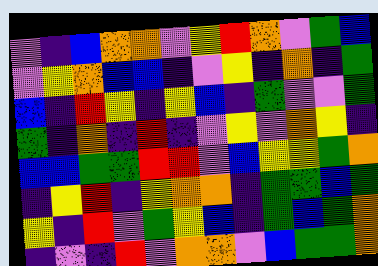[["violet", "indigo", "blue", "orange", "orange", "violet", "yellow", "red", "orange", "violet", "green", "blue"], ["violet", "yellow", "orange", "blue", "blue", "indigo", "violet", "yellow", "indigo", "orange", "indigo", "green"], ["blue", "indigo", "red", "yellow", "indigo", "yellow", "blue", "indigo", "green", "violet", "violet", "green"], ["green", "indigo", "orange", "indigo", "red", "indigo", "violet", "yellow", "violet", "orange", "yellow", "indigo"], ["blue", "blue", "green", "green", "red", "red", "violet", "blue", "yellow", "yellow", "green", "orange"], ["indigo", "yellow", "red", "indigo", "yellow", "orange", "orange", "indigo", "green", "green", "blue", "green"], ["yellow", "indigo", "red", "violet", "green", "yellow", "blue", "indigo", "green", "blue", "green", "orange"], ["indigo", "violet", "indigo", "red", "violet", "orange", "orange", "violet", "blue", "green", "green", "orange"]]